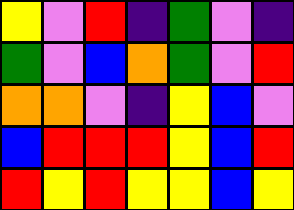[["yellow", "violet", "red", "indigo", "green", "violet", "indigo"], ["green", "violet", "blue", "orange", "green", "violet", "red"], ["orange", "orange", "violet", "indigo", "yellow", "blue", "violet"], ["blue", "red", "red", "red", "yellow", "blue", "red"], ["red", "yellow", "red", "yellow", "yellow", "blue", "yellow"]]